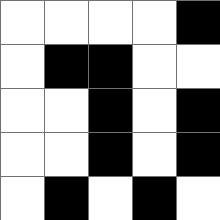[["white", "white", "white", "white", "black"], ["white", "black", "black", "white", "white"], ["white", "white", "black", "white", "black"], ["white", "white", "black", "white", "black"], ["white", "black", "white", "black", "white"]]